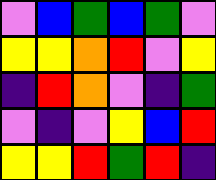[["violet", "blue", "green", "blue", "green", "violet"], ["yellow", "yellow", "orange", "red", "violet", "yellow"], ["indigo", "red", "orange", "violet", "indigo", "green"], ["violet", "indigo", "violet", "yellow", "blue", "red"], ["yellow", "yellow", "red", "green", "red", "indigo"]]